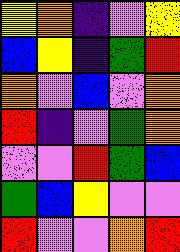[["yellow", "orange", "indigo", "violet", "yellow"], ["blue", "yellow", "indigo", "green", "red"], ["orange", "violet", "blue", "violet", "orange"], ["red", "indigo", "violet", "green", "orange"], ["violet", "violet", "red", "green", "blue"], ["green", "blue", "yellow", "violet", "violet"], ["red", "violet", "violet", "orange", "red"]]